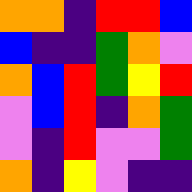[["orange", "orange", "indigo", "red", "red", "blue"], ["blue", "indigo", "indigo", "green", "orange", "violet"], ["orange", "blue", "red", "green", "yellow", "red"], ["violet", "blue", "red", "indigo", "orange", "green"], ["violet", "indigo", "red", "violet", "violet", "green"], ["orange", "indigo", "yellow", "violet", "indigo", "indigo"]]